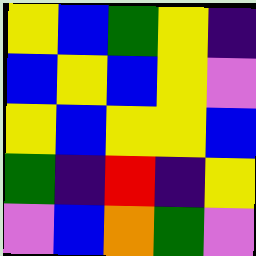[["yellow", "blue", "green", "yellow", "indigo"], ["blue", "yellow", "blue", "yellow", "violet"], ["yellow", "blue", "yellow", "yellow", "blue"], ["green", "indigo", "red", "indigo", "yellow"], ["violet", "blue", "orange", "green", "violet"]]